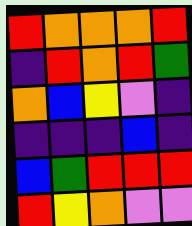[["red", "orange", "orange", "orange", "red"], ["indigo", "red", "orange", "red", "green"], ["orange", "blue", "yellow", "violet", "indigo"], ["indigo", "indigo", "indigo", "blue", "indigo"], ["blue", "green", "red", "red", "red"], ["red", "yellow", "orange", "violet", "violet"]]